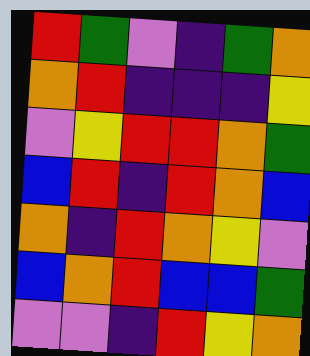[["red", "green", "violet", "indigo", "green", "orange"], ["orange", "red", "indigo", "indigo", "indigo", "yellow"], ["violet", "yellow", "red", "red", "orange", "green"], ["blue", "red", "indigo", "red", "orange", "blue"], ["orange", "indigo", "red", "orange", "yellow", "violet"], ["blue", "orange", "red", "blue", "blue", "green"], ["violet", "violet", "indigo", "red", "yellow", "orange"]]